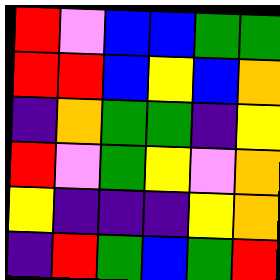[["red", "violet", "blue", "blue", "green", "green"], ["red", "red", "blue", "yellow", "blue", "orange"], ["indigo", "orange", "green", "green", "indigo", "yellow"], ["red", "violet", "green", "yellow", "violet", "orange"], ["yellow", "indigo", "indigo", "indigo", "yellow", "orange"], ["indigo", "red", "green", "blue", "green", "red"]]